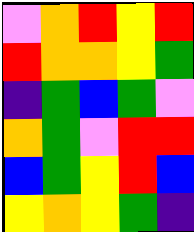[["violet", "orange", "red", "yellow", "red"], ["red", "orange", "orange", "yellow", "green"], ["indigo", "green", "blue", "green", "violet"], ["orange", "green", "violet", "red", "red"], ["blue", "green", "yellow", "red", "blue"], ["yellow", "orange", "yellow", "green", "indigo"]]